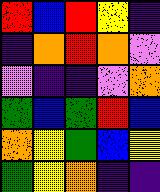[["red", "blue", "red", "yellow", "indigo"], ["indigo", "orange", "red", "orange", "violet"], ["violet", "indigo", "indigo", "violet", "orange"], ["green", "blue", "green", "red", "blue"], ["orange", "yellow", "green", "blue", "yellow"], ["green", "yellow", "orange", "indigo", "indigo"]]